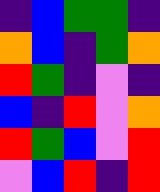[["indigo", "blue", "green", "green", "indigo"], ["orange", "blue", "indigo", "green", "orange"], ["red", "green", "indigo", "violet", "indigo"], ["blue", "indigo", "red", "violet", "orange"], ["red", "green", "blue", "violet", "red"], ["violet", "blue", "red", "indigo", "red"]]